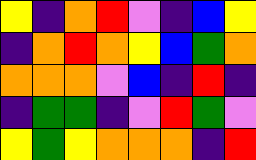[["yellow", "indigo", "orange", "red", "violet", "indigo", "blue", "yellow"], ["indigo", "orange", "red", "orange", "yellow", "blue", "green", "orange"], ["orange", "orange", "orange", "violet", "blue", "indigo", "red", "indigo"], ["indigo", "green", "green", "indigo", "violet", "red", "green", "violet"], ["yellow", "green", "yellow", "orange", "orange", "orange", "indigo", "red"]]